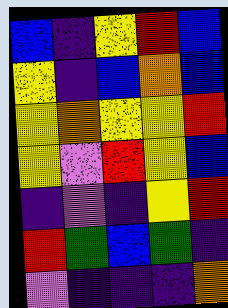[["blue", "indigo", "yellow", "red", "blue"], ["yellow", "indigo", "blue", "orange", "blue"], ["yellow", "orange", "yellow", "yellow", "red"], ["yellow", "violet", "red", "yellow", "blue"], ["indigo", "violet", "indigo", "yellow", "red"], ["red", "green", "blue", "green", "indigo"], ["violet", "indigo", "indigo", "indigo", "orange"]]